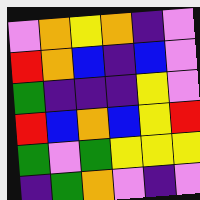[["violet", "orange", "yellow", "orange", "indigo", "violet"], ["red", "orange", "blue", "indigo", "blue", "violet"], ["green", "indigo", "indigo", "indigo", "yellow", "violet"], ["red", "blue", "orange", "blue", "yellow", "red"], ["green", "violet", "green", "yellow", "yellow", "yellow"], ["indigo", "green", "orange", "violet", "indigo", "violet"]]